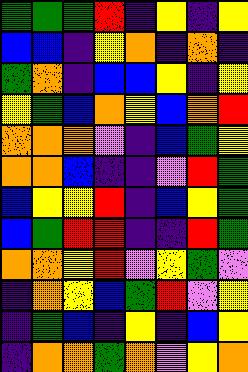[["green", "green", "green", "red", "indigo", "yellow", "indigo", "yellow"], ["blue", "blue", "indigo", "yellow", "orange", "indigo", "orange", "indigo"], ["green", "orange", "indigo", "blue", "blue", "yellow", "indigo", "yellow"], ["yellow", "green", "blue", "orange", "yellow", "blue", "orange", "red"], ["orange", "orange", "orange", "violet", "indigo", "blue", "green", "yellow"], ["orange", "orange", "blue", "indigo", "indigo", "violet", "red", "green"], ["blue", "yellow", "yellow", "red", "indigo", "blue", "yellow", "green"], ["blue", "green", "red", "red", "indigo", "indigo", "red", "green"], ["orange", "orange", "yellow", "red", "violet", "yellow", "green", "violet"], ["indigo", "orange", "yellow", "blue", "green", "red", "violet", "yellow"], ["indigo", "green", "blue", "indigo", "yellow", "indigo", "blue", "yellow"], ["indigo", "orange", "orange", "green", "orange", "violet", "yellow", "orange"]]